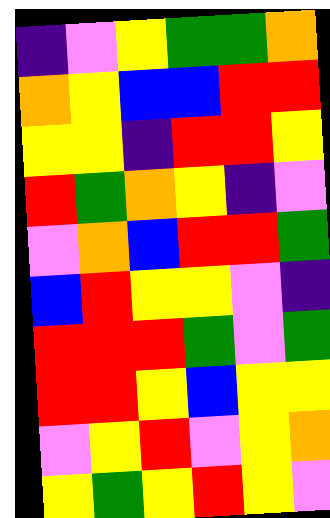[["indigo", "violet", "yellow", "green", "green", "orange"], ["orange", "yellow", "blue", "blue", "red", "red"], ["yellow", "yellow", "indigo", "red", "red", "yellow"], ["red", "green", "orange", "yellow", "indigo", "violet"], ["violet", "orange", "blue", "red", "red", "green"], ["blue", "red", "yellow", "yellow", "violet", "indigo"], ["red", "red", "red", "green", "violet", "green"], ["red", "red", "yellow", "blue", "yellow", "yellow"], ["violet", "yellow", "red", "violet", "yellow", "orange"], ["yellow", "green", "yellow", "red", "yellow", "violet"]]